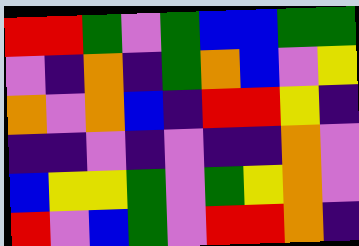[["red", "red", "green", "violet", "green", "blue", "blue", "green", "green"], ["violet", "indigo", "orange", "indigo", "green", "orange", "blue", "violet", "yellow"], ["orange", "violet", "orange", "blue", "indigo", "red", "red", "yellow", "indigo"], ["indigo", "indigo", "violet", "indigo", "violet", "indigo", "indigo", "orange", "violet"], ["blue", "yellow", "yellow", "green", "violet", "green", "yellow", "orange", "violet"], ["red", "violet", "blue", "green", "violet", "red", "red", "orange", "indigo"]]